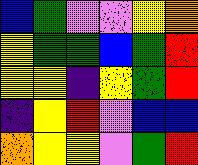[["blue", "green", "violet", "violet", "yellow", "orange"], ["yellow", "green", "green", "blue", "green", "red"], ["yellow", "yellow", "indigo", "yellow", "green", "red"], ["indigo", "yellow", "red", "violet", "blue", "blue"], ["orange", "yellow", "yellow", "violet", "green", "red"]]